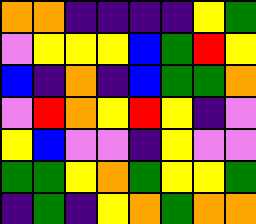[["orange", "orange", "indigo", "indigo", "indigo", "indigo", "yellow", "green"], ["violet", "yellow", "yellow", "yellow", "blue", "green", "red", "yellow"], ["blue", "indigo", "orange", "indigo", "blue", "green", "green", "orange"], ["violet", "red", "orange", "yellow", "red", "yellow", "indigo", "violet"], ["yellow", "blue", "violet", "violet", "indigo", "yellow", "violet", "violet"], ["green", "green", "yellow", "orange", "green", "yellow", "yellow", "green"], ["indigo", "green", "indigo", "yellow", "orange", "green", "orange", "orange"]]